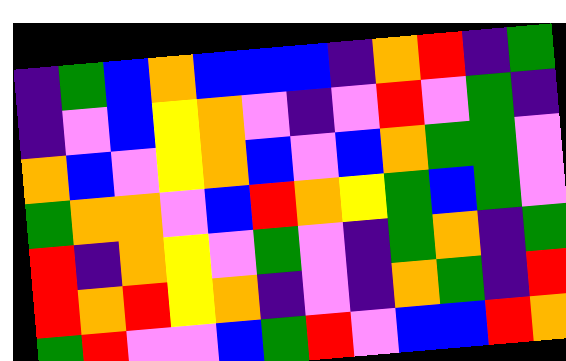[["indigo", "green", "blue", "orange", "blue", "blue", "blue", "indigo", "orange", "red", "indigo", "green"], ["indigo", "violet", "blue", "yellow", "orange", "violet", "indigo", "violet", "red", "violet", "green", "indigo"], ["orange", "blue", "violet", "yellow", "orange", "blue", "violet", "blue", "orange", "green", "green", "violet"], ["green", "orange", "orange", "violet", "blue", "red", "orange", "yellow", "green", "blue", "green", "violet"], ["red", "indigo", "orange", "yellow", "violet", "green", "violet", "indigo", "green", "orange", "indigo", "green"], ["red", "orange", "red", "yellow", "orange", "indigo", "violet", "indigo", "orange", "green", "indigo", "red"], ["green", "red", "violet", "violet", "blue", "green", "red", "violet", "blue", "blue", "red", "orange"]]